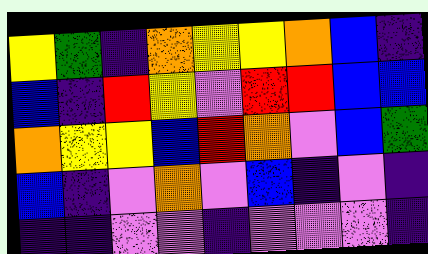[["yellow", "green", "indigo", "orange", "yellow", "yellow", "orange", "blue", "indigo"], ["blue", "indigo", "red", "yellow", "violet", "red", "red", "blue", "blue"], ["orange", "yellow", "yellow", "blue", "red", "orange", "violet", "blue", "green"], ["blue", "indigo", "violet", "orange", "violet", "blue", "indigo", "violet", "indigo"], ["indigo", "indigo", "violet", "violet", "indigo", "violet", "violet", "violet", "indigo"]]